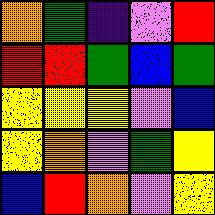[["orange", "green", "indigo", "violet", "red"], ["red", "red", "green", "blue", "green"], ["yellow", "yellow", "yellow", "violet", "blue"], ["yellow", "orange", "violet", "green", "yellow"], ["blue", "red", "orange", "violet", "yellow"]]